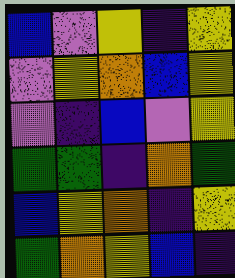[["blue", "violet", "yellow", "indigo", "yellow"], ["violet", "yellow", "orange", "blue", "yellow"], ["violet", "indigo", "blue", "violet", "yellow"], ["green", "green", "indigo", "orange", "green"], ["blue", "yellow", "orange", "indigo", "yellow"], ["green", "orange", "yellow", "blue", "indigo"]]